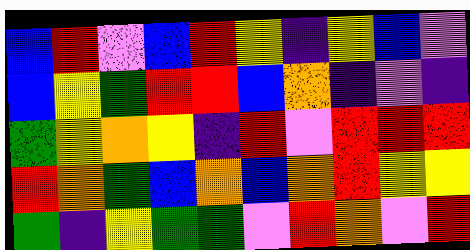[["blue", "red", "violet", "blue", "red", "yellow", "indigo", "yellow", "blue", "violet"], ["blue", "yellow", "green", "red", "red", "blue", "orange", "indigo", "violet", "indigo"], ["green", "yellow", "orange", "yellow", "indigo", "red", "violet", "red", "red", "red"], ["red", "orange", "green", "blue", "orange", "blue", "orange", "red", "yellow", "yellow"], ["green", "indigo", "yellow", "green", "green", "violet", "red", "orange", "violet", "red"]]